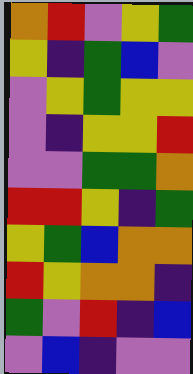[["orange", "red", "violet", "yellow", "green"], ["yellow", "indigo", "green", "blue", "violet"], ["violet", "yellow", "green", "yellow", "yellow"], ["violet", "indigo", "yellow", "yellow", "red"], ["violet", "violet", "green", "green", "orange"], ["red", "red", "yellow", "indigo", "green"], ["yellow", "green", "blue", "orange", "orange"], ["red", "yellow", "orange", "orange", "indigo"], ["green", "violet", "red", "indigo", "blue"], ["violet", "blue", "indigo", "violet", "violet"]]